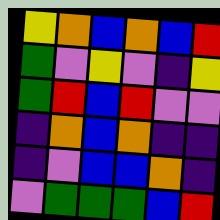[["yellow", "orange", "blue", "orange", "blue", "red"], ["green", "violet", "yellow", "violet", "indigo", "yellow"], ["green", "red", "blue", "red", "violet", "violet"], ["indigo", "orange", "blue", "orange", "indigo", "indigo"], ["indigo", "violet", "blue", "blue", "orange", "indigo"], ["violet", "green", "green", "green", "blue", "red"]]